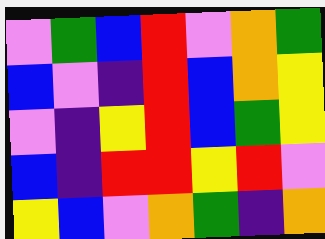[["violet", "green", "blue", "red", "violet", "orange", "green"], ["blue", "violet", "indigo", "red", "blue", "orange", "yellow"], ["violet", "indigo", "yellow", "red", "blue", "green", "yellow"], ["blue", "indigo", "red", "red", "yellow", "red", "violet"], ["yellow", "blue", "violet", "orange", "green", "indigo", "orange"]]